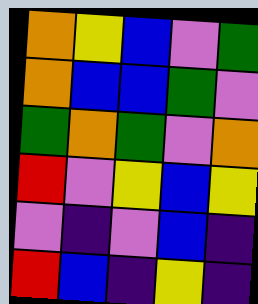[["orange", "yellow", "blue", "violet", "green"], ["orange", "blue", "blue", "green", "violet"], ["green", "orange", "green", "violet", "orange"], ["red", "violet", "yellow", "blue", "yellow"], ["violet", "indigo", "violet", "blue", "indigo"], ["red", "blue", "indigo", "yellow", "indigo"]]